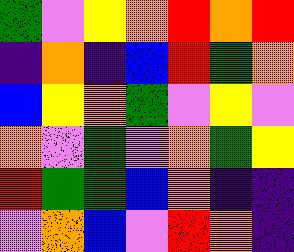[["green", "violet", "yellow", "orange", "red", "orange", "red"], ["indigo", "orange", "indigo", "blue", "red", "green", "orange"], ["blue", "yellow", "orange", "green", "violet", "yellow", "violet"], ["orange", "violet", "green", "violet", "orange", "green", "yellow"], ["red", "green", "green", "blue", "orange", "indigo", "indigo"], ["violet", "orange", "blue", "violet", "red", "orange", "indigo"]]